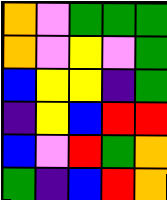[["orange", "violet", "green", "green", "green"], ["orange", "violet", "yellow", "violet", "green"], ["blue", "yellow", "yellow", "indigo", "green"], ["indigo", "yellow", "blue", "red", "red"], ["blue", "violet", "red", "green", "orange"], ["green", "indigo", "blue", "red", "orange"]]